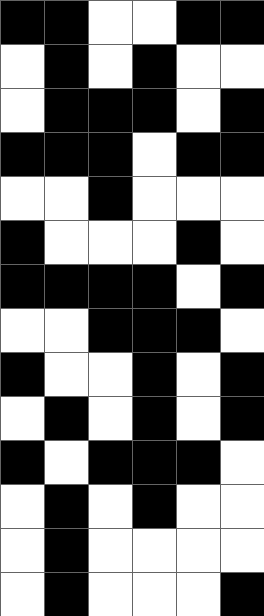[["black", "black", "white", "white", "black", "black"], ["white", "black", "white", "black", "white", "white"], ["white", "black", "black", "black", "white", "black"], ["black", "black", "black", "white", "black", "black"], ["white", "white", "black", "white", "white", "white"], ["black", "white", "white", "white", "black", "white"], ["black", "black", "black", "black", "white", "black"], ["white", "white", "black", "black", "black", "white"], ["black", "white", "white", "black", "white", "black"], ["white", "black", "white", "black", "white", "black"], ["black", "white", "black", "black", "black", "white"], ["white", "black", "white", "black", "white", "white"], ["white", "black", "white", "white", "white", "white"], ["white", "black", "white", "white", "white", "black"]]